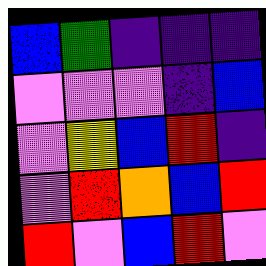[["blue", "green", "indigo", "indigo", "indigo"], ["violet", "violet", "violet", "indigo", "blue"], ["violet", "yellow", "blue", "red", "indigo"], ["violet", "red", "orange", "blue", "red"], ["red", "violet", "blue", "red", "violet"]]